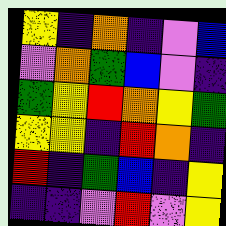[["yellow", "indigo", "orange", "indigo", "violet", "blue"], ["violet", "orange", "green", "blue", "violet", "indigo"], ["green", "yellow", "red", "orange", "yellow", "green"], ["yellow", "yellow", "indigo", "red", "orange", "indigo"], ["red", "indigo", "green", "blue", "indigo", "yellow"], ["indigo", "indigo", "violet", "red", "violet", "yellow"]]